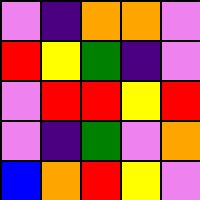[["violet", "indigo", "orange", "orange", "violet"], ["red", "yellow", "green", "indigo", "violet"], ["violet", "red", "red", "yellow", "red"], ["violet", "indigo", "green", "violet", "orange"], ["blue", "orange", "red", "yellow", "violet"]]